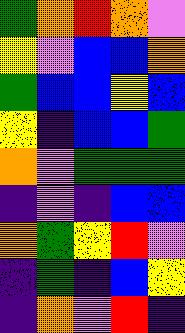[["green", "orange", "red", "orange", "violet"], ["yellow", "violet", "blue", "blue", "orange"], ["green", "blue", "blue", "yellow", "blue"], ["yellow", "indigo", "blue", "blue", "green"], ["orange", "violet", "green", "green", "green"], ["indigo", "violet", "indigo", "blue", "blue"], ["orange", "green", "yellow", "red", "violet"], ["indigo", "green", "indigo", "blue", "yellow"], ["indigo", "orange", "violet", "red", "indigo"]]